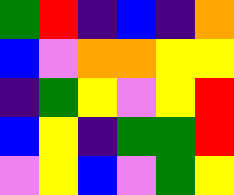[["green", "red", "indigo", "blue", "indigo", "orange"], ["blue", "violet", "orange", "orange", "yellow", "yellow"], ["indigo", "green", "yellow", "violet", "yellow", "red"], ["blue", "yellow", "indigo", "green", "green", "red"], ["violet", "yellow", "blue", "violet", "green", "yellow"]]